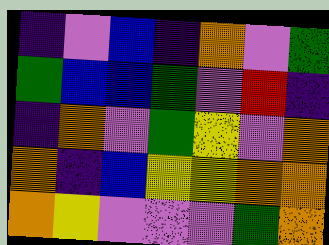[["indigo", "violet", "blue", "indigo", "orange", "violet", "green"], ["green", "blue", "blue", "green", "violet", "red", "indigo"], ["indigo", "orange", "violet", "green", "yellow", "violet", "orange"], ["orange", "indigo", "blue", "yellow", "yellow", "orange", "orange"], ["orange", "yellow", "violet", "violet", "violet", "green", "orange"]]